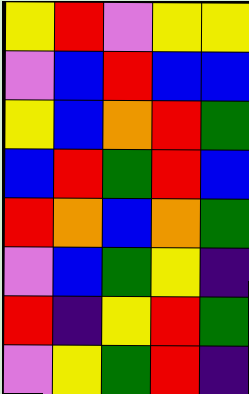[["yellow", "red", "violet", "yellow", "yellow"], ["violet", "blue", "red", "blue", "blue"], ["yellow", "blue", "orange", "red", "green"], ["blue", "red", "green", "red", "blue"], ["red", "orange", "blue", "orange", "green"], ["violet", "blue", "green", "yellow", "indigo"], ["red", "indigo", "yellow", "red", "green"], ["violet", "yellow", "green", "red", "indigo"]]